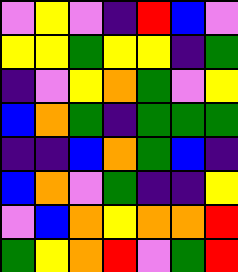[["violet", "yellow", "violet", "indigo", "red", "blue", "violet"], ["yellow", "yellow", "green", "yellow", "yellow", "indigo", "green"], ["indigo", "violet", "yellow", "orange", "green", "violet", "yellow"], ["blue", "orange", "green", "indigo", "green", "green", "green"], ["indigo", "indigo", "blue", "orange", "green", "blue", "indigo"], ["blue", "orange", "violet", "green", "indigo", "indigo", "yellow"], ["violet", "blue", "orange", "yellow", "orange", "orange", "red"], ["green", "yellow", "orange", "red", "violet", "green", "red"]]